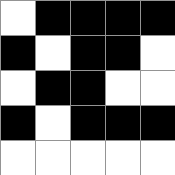[["white", "black", "black", "black", "black"], ["black", "white", "black", "black", "white"], ["white", "black", "black", "white", "white"], ["black", "white", "black", "black", "black"], ["white", "white", "white", "white", "white"]]